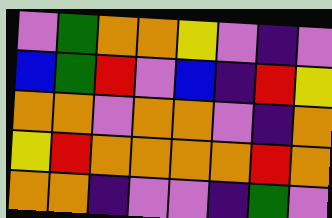[["violet", "green", "orange", "orange", "yellow", "violet", "indigo", "violet"], ["blue", "green", "red", "violet", "blue", "indigo", "red", "yellow"], ["orange", "orange", "violet", "orange", "orange", "violet", "indigo", "orange"], ["yellow", "red", "orange", "orange", "orange", "orange", "red", "orange"], ["orange", "orange", "indigo", "violet", "violet", "indigo", "green", "violet"]]